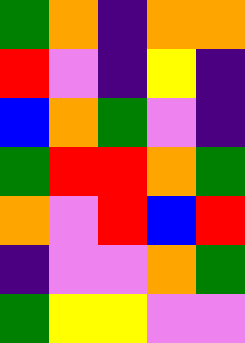[["green", "orange", "indigo", "orange", "orange"], ["red", "violet", "indigo", "yellow", "indigo"], ["blue", "orange", "green", "violet", "indigo"], ["green", "red", "red", "orange", "green"], ["orange", "violet", "red", "blue", "red"], ["indigo", "violet", "violet", "orange", "green"], ["green", "yellow", "yellow", "violet", "violet"]]